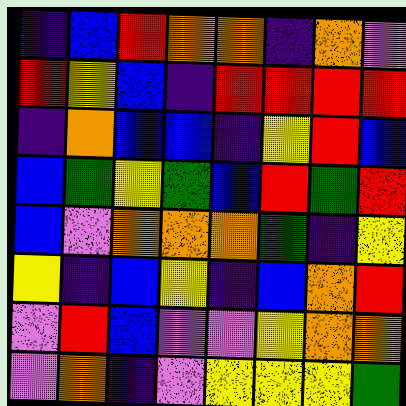[["indigo", "blue", "red", "orange", "orange", "indigo", "orange", "violet"], ["red", "yellow", "blue", "indigo", "red", "red", "red", "red"], ["indigo", "orange", "blue", "blue", "indigo", "yellow", "red", "blue"], ["blue", "green", "yellow", "green", "blue", "red", "green", "red"], ["blue", "violet", "orange", "orange", "orange", "green", "indigo", "yellow"], ["yellow", "indigo", "blue", "yellow", "indigo", "blue", "orange", "red"], ["violet", "red", "blue", "violet", "violet", "yellow", "orange", "orange"], ["violet", "orange", "indigo", "violet", "yellow", "yellow", "yellow", "green"]]